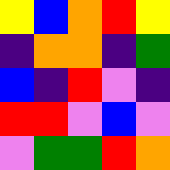[["yellow", "blue", "orange", "red", "yellow"], ["indigo", "orange", "orange", "indigo", "green"], ["blue", "indigo", "red", "violet", "indigo"], ["red", "red", "violet", "blue", "violet"], ["violet", "green", "green", "red", "orange"]]